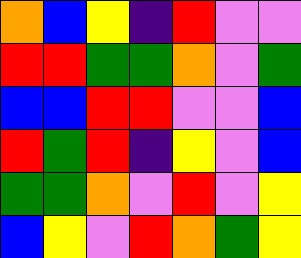[["orange", "blue", "yellow", "indigo", "red", "violet", "violet"], ["red", "red", "green", "green", "orange", "violet", "green"], ["blue", "blue", "red", "red", "violet", "violet", "blue"], ["red", "green", "red", "indigo", "yellow", "violet", "blue"], ["green", "green", "orange", "violet", "red", "violet", "yellow"], ["blue", "yellow", "violet", "red", "orange", "green", "yellow"]]